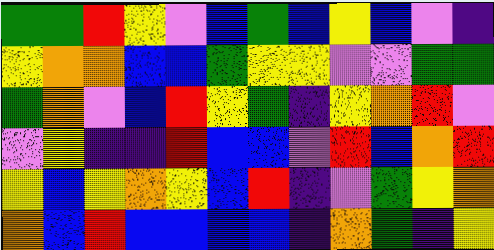[["green", "green", "red", "yellow", "violet", "blue", "green", "blue", "yellow", "blue", "violet", "indigo"], ["yellow", "orange", "orange", "blue", "blue", "green", "yellow", "yellow", "violet", "violet", "green", "green"], ["green", "orange", "violet", "blue", "red", "yellow", "green", "indigo", "yellow", "orange", "red", "violet"], ["violet", "yellow", "indigo", "indigo", "red", "blue", "blue", "violet", "red", "blue", "orange", "red"], ["yellow", "blue", "yellow", "orange", "yellow", "blue", "red", "indigo", "violet", "green", "yellow", "orange"], ["orange", "blue", "red", "blue", "blue", "blue", "blue", "indigo", "orange", "green", "indigo", "yellow"]]